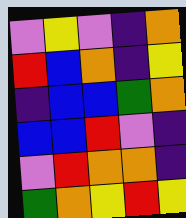[["violet", "yellow", "violet", "indigo", "orange"], ["red", "blue", "orange", "indigo", "yellow"], ["indigo", "blue", "blue", "green", "orange"], ["blue", "blue", "red", "violet", "indigo"], ["violet", "red", "orange", "orange", "indigo"], ["green", "orange", "yellow", "red", "yellow"]]